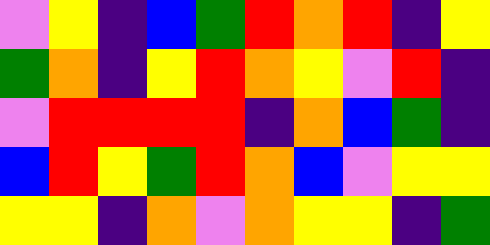[["violet", "yellow", "indigo", "blue", "green", "red", "orange", "red", "indigo", "yellow"], ["green", "orange", "indigo", "yellow", "red", "orange", "yellow", "violet", "red", "indigo"], ["violet", "red", "red", "red", "red", "indigo", "orange", "blue", "green", "indigo"], ["blue", "red", "yellow", "green", "red", "orange", "blue", "violet", "yellow", "yellow"], ["yellow", "yellow", "indigo", "orange", "violet", "orange", "yellow", "yellow", "indigo", "green"]]